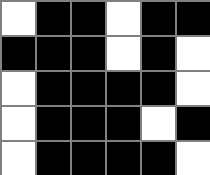[["white", "black", "black", "white", "black", "black"], ["black", "black", "black", "white", "black", "white"], ["white", "black", "black", "black", "black", "white"], ["white", "black", "black", "black", "white", "black"], ["white", "black", "black", "black", "black", "white"]]